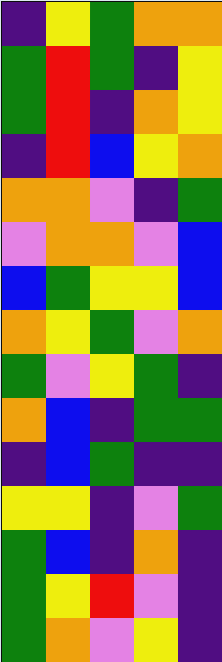[["indigo", "yellow", "green", "orange", "orange"], ["green", "red", "green", "indigo", "yellow"], ["green", "red", "indigo", "orange", "yellow"], ["indigo", "red", "blue", "yellow", "orange"], ["orange", "orange", "violet", "indigo", "green"], ["violet", "orange", "orange", "violet", "blue"], ["blue", "green", "yellow", "yellow", "blue"], ["orange", "yellow", "green", "violet", "orange"], ["green", "violet", "yellow", "green", "indigo"], ["orange", "blue", "indigo", "green", "green"], ["indigo", "blue", "green", "indigo", "indigo"], ["yellow", "yellow", "indigo", "violet", "green"], ["green", "blue", "indigo", "orange", "indigo"], ["green", "yellow", "red", "violet", "indigo"], ["green", "orange", "violet", "yellow", "indigo"]]